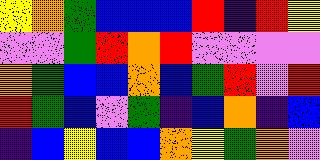[["yellow", "orange", "green", "blue", "blue", "blue", "red", "indigo", "red", "yellow"], ["violet", "violet", "green", "red", "orange", "red", "violet", "violet", "violet", "violet"], ["orange", "green", "blue", "blue", "orange", "blue", "green", "red", "violet", "red"], ["red", "green", "blue", "violet", "green", "indigo", "blue", "orange", "indigo", "blue"], ["indigo", "blue", "yellow", "blue", "blue", "orange", "yellow", "green", "orange", "violet"]]